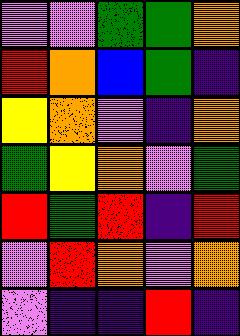[["violet", "violet", "green", "green", "orange"], ["red", "orange", "blue", "green", "indigo"], ["yellow", "orange", "violet", "indigo", "orange"], ["green", "yellow", "orange", "violet", "green"], ["red", "green", "red", "indigo", "red"], ["violet", "red", "orange", "violet", "orange"], ["violet", "indigo", "indigo", "red", "indigo"]]